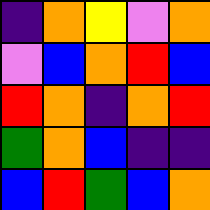[["indigo", "orange", "yellow", "violet", "orange"], ["violet", "blue", "orange", "red", "blue"], ["red", "orange", "indigo", "orange", "red"], ["green", "orange", "blue", "indigo", "indigo"], ["blue", "red", "green", "blue", "orange"]]